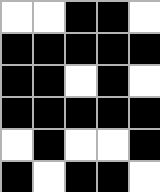[["white", "white", "black", "black", "white"], ["black", "black", "black", "black", "black"], ["black", "black", "white", "black", "white"], ["black", "black", "black", "black", "black"], ["white", "black", "white", "white", "black"], ["black", "white", "black", "black", "white"]]